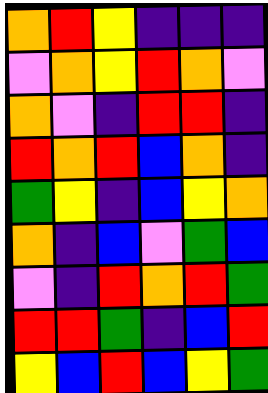[["orange", "red", "yellow", "indigo", "indigo", "indigo"], ["violet", "orange", "yellow", "red", "orange", "violet"], ["orange", "violet", "indigo", "red", "red", "indigo"], ["red", "orange", "red", "blue", "orange", "indigo"], ["green", "yellow", "indigo", "blue", "yellow", "orange"], ["orange", "indigo", "blue", "violet", "green", "blue"], ["violet", "indigo", "red", "orange", "red", "green"], ["red", "red", "green", "indigo", "blue", "red"], ["yellow", "blue", "red", "blue", "yellow", "green"]]